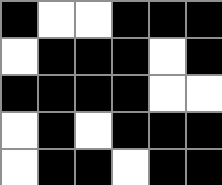[["black", "white", "white", "black", "black", "black"], ["white", "black", "black", "black", "white", "black"], ["black", "black", "black", "black", "white", "white"], ["white", "black", "white", "black", "black", "black"], ["white", "black", "black", "white", "black", "black"]]